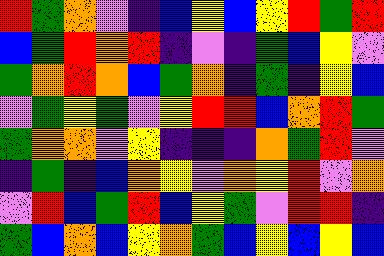[["red", "green", "orange", "violet", "indigo", "blue", "yellow", "blue", "yellow", "red", "green", "red"], ["blue", "green", "red", "orange", "red", "indigo", "violet", "indigo", "green", "blue", "yellow", "violet"], ["green", "orange", "red", "orange", "blue", "green", "orange", "indigo", "green", "indigo", "yellow", "blue"], ["violet", "green", "yellow", "green", "violet", "yellow", "red", "red", "blue", "orange", "red", "green"], ["green", "orange", "orange", "violet", "yellow", "indigo", "indigo", "indigo", "orange", "green", "red", "violet"], ["indigo", "green", "indigo", "blue", "orange", "yellow", "violet", "orange", "yellow", "red", "violet", "orange"], ["violet", "red", "blue", "green", "red", "blue", "yellow", "green", "violet", "red", "red", "indigo"], ["green", "blue", "orange", "blue", "yellow", "orange", "green", "blue", "yellow", "blue", "yellow", "blue"]]